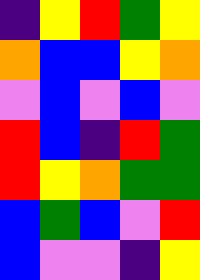[["indigo", "yellow", "red", "green", "yellow"], ["orange", "blue", "blue", "yellow", "orange"], ["violet", "blue", "violet", "blue", "violet"], ["red", "blue", "indigo", "red", "green"], ["red", "yellow", "orange", "green", "green"], ["blue", "green", "blue", "violet", "red"], ["blue", "violet", "violet", "indigo", "yellow"]]